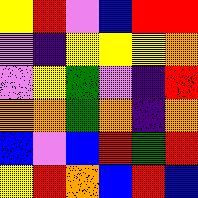[["yellow", "red", "violet", "blue", "red", "red"], ["violet", "indigo", "yellow", "yellow", "yellow", "orange"], ["violet", "yellow", "green", "violet", "indigo", "red"], ["orange", "orange", "green", "orange", "indigo", "orange"], ["blue", "violet", "blue", "red", "green", "red"], ["yellow", "red", "orange", "blue", "red", "blue"]]